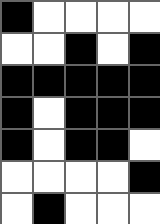[["black", "white", "white", "white", "white"], ["white", "white", "black", "white", "black"], ["black", "black", "black", "black", "black"], ["black", "white", "black", "black", "black"], ["black", "white", "black", "black", "white"], ["white", "white", "white", "white", "black"], ["white", "black", "white", "white", "white"]]